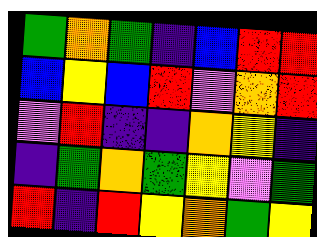[["green", "orange", "green", "indigo", "blue", "red", "red"], ["blue", "yellow", "blue", "red", "violet", "orange", "red"], ["violet", "red", "indigo", "indigo", "orange", "yellow", "indigo"], ["indigo", "green", "orange", "green", "yellow", "violet", "green"], ["red", "indigo", "red", "yellow", "orange", "green", "yellow"]]